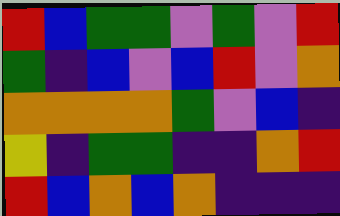[["red", "blue", "green", "green", "violet", "green", "violet", "red"], ["green", "indigo", "blue", "violet", "blue", "red", "violet", "orange"], ["orange", "orange", "orange", "orange", "green", "violet", "blue", "indigo"], ["yellow", "indigo", "green", "green", "indigo", "indigo", "orange", "red"], ["red", "blue", "orange", "blue", "orange", "indigo", "indigo", "indigo"]]